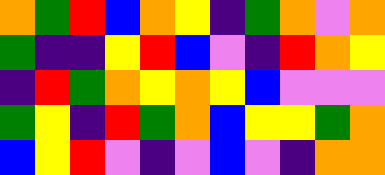[["orange", "green", "red", "blue", "orange", "yellow", "indigo", "green", "orange", "violet", "orange"], ["green", "indigo", "indigo", "yellow", "red", "blue", "violet", "indigo", "red", "orange", "yellow"], ["indigo", "red", "green", "orange", "yellow", "orange", "yellow", "blue", "violet", "violet", "violet"], ["green", "yellow", "indigo", "red", "green", "orange", "blue", "yellow", "yellow", "green", "orange"], ["blue", "yellow", "red", "violet", "indigo", "violet", "blue", "violet", "indigo", "orange", "orange"]]